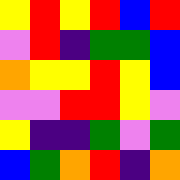[["yellow", "red", "yellow", "red", "blue", "red"], ["violet", "red", "indigo", "green", "green", "blue"], ["orange", "yellow", "yellow", "red", "yellow", "blue"], ["violet", "violet", "red", "red", "yellow", "violet"], ["yellow", "indigo", "indigo", "green", "violet", "green"], ["blue", "green", "orange", "red", "indigo", "orange"]]